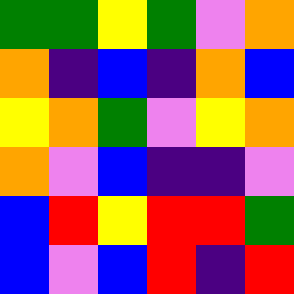[["green", "green", "yellow", "green", "violet", "orange"], ["orange", "indigo", "blue", "indigo", "orange", "blue"], ["yellow", "orange", "green", "violet", "yellow", "orange"], ["orange", "violet", "blue", "indigo", "indigo", "violet"], ["blue", "red", "yellow", "red", "red", "green"], ["blue", "violet", "blue", "red", "indigo", "red"]]